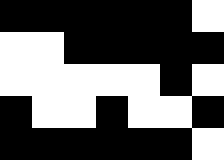[["black", "black", "black", "black", "black", "black", "white"], ["white", "white", "black", "black", "black", "black", "black"], ["white", "white", "white", "white", "white", "black", "white"], ["black", "white", "white", "black", "white", "white", "black"], ["black", "black", "black", "black", "black", "black", "white"]]